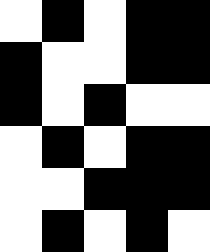[["white", "black", "white", "black", "black"], ["black", "white", "white", "black", "black"], ["black", "white", "black", "white", "white"], ["white", "black", "white", "black", "black"], ["white", "white", "black", "black", "black"], ["white", "black", "white", "black", "white"]]